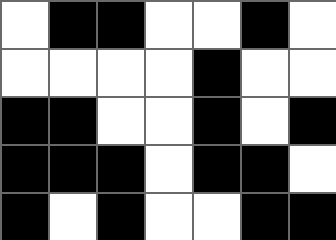[["white", "black", "black", "white", "white", "black", "white"], ["white", "white", "white", "white", "black", "white", "white"], ["black", "black", "white", "white", "black", "white", "black"], ["black", "black", "black", "white", "black", "black", "white"], ["black", "white", "black", "white", "white", "black", "black"]]